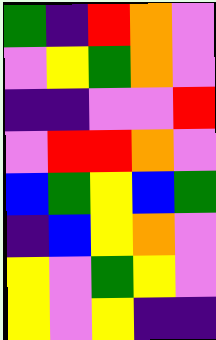[["green", "indigo", "red", "orange", "violet"], ["violet", "yellow", "green", "orange", "violet"], ["indigo", "indigo", "violet", "violet", "red"], ["violet", "red", "red", "orange", "violet"], ["blue", "green", "yellow", "blue", "green"], ["indigo", "blue", "yellow", "orange", "violet"], ["yellow", "violet", "green", "yellow", "violet"], ["yellow", "violet", "yellow", "indigo", "indigo"]]